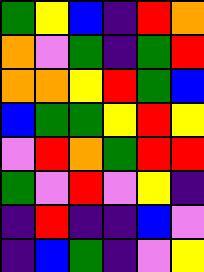[["green", "yellow", "blue", "indigo", "red", "orange"], ["orange", "violet", "green", "indigo", "green", "red"], ["orange", "orange", "yellow", "red", "green", "blue"], ["blue", "green", "green", "yellow", "red", "yellow"], ["violet", "red", "orange", "green", "red", "red"], ["green", "violet", "red", "violet", "yellow", "indigo"], ["indigo", "red", "indigo", "indigo", "blue", "violet"], ["indigo", "blue", "green", "indigo", "violet", "yellow"]]